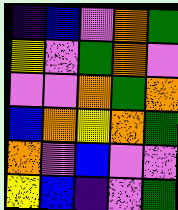[["indigo", "blue", "violet", "orange", "green"], ["yellow", "violet", "green", "orange", "violet"], ["violet", "violet", "orange", "green", "orange"], ["blue", "orange", "yellow", "orange", "green"], ["orange", "violet", "blue", "violet", "violet"], ["yellow", "blue", "indigo", "violet", "green"]]